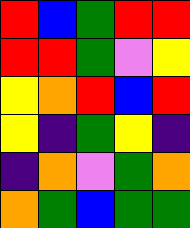[["red", "blue", "green", "red", "red"], ["red", "red", "green", "violet", "yellow"], ["yellow", "orange", "red", "blue", "red"], ["yellow", "indigo", "green", "yellow", "indigo"], ["indigo", "orange", "violet", "green", "orange"], ["orange", "green", "blue", "green", "green"]]